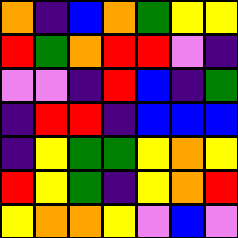[["orange", "indigo", "blue", "orange", "green", "yellow", "yellow"], ["red", "green", "orange", "red", "red", "violet", "indigo"], ["violet", "violet", "indigo", "red", "blue", "indigo", "green"], ["indigo", "red", "red", "indigo", "blue", "blue", "blue"], ["indigo", "yellow", "green", "green", "yellow", "orange", "yellow"], ["red", "yellow", "green", "indigo", "yellow", "orange", "red"], ["yellow", "orange", "orange", "yellow", "violet", "blue", "violet"]]